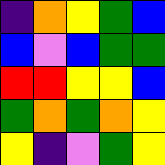[["indigo", "orange", "yellow", "green", "blue"], ["blue", "violet", "blue", "green", "green"], ["red", "red", "yellow", "yellow", "blue"], ["green", "orange", "green", "orange", "yellow"], ["yellow", "indigo", "violet", "green", "yellow"]]